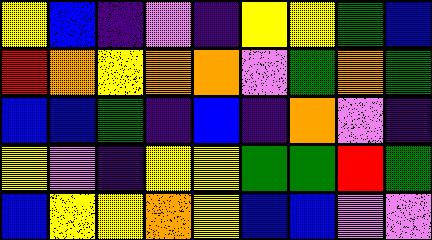[["yellow", "blue", "indigo", "violet", "indigo", "yellow", "yellow", "green", "blue"], ["red", "orange", "yellow", "orange", "orange", "violet", "green", "orange", "green"], ["blue", "blue", "green", "indigo", "blue", "indigo", "orange", "violet", "indigo"], ["yellow", "violet", "indigo", "yellow", "yellow", "green", "green", "red", "green"], ["blue", "yellow", "yellow", "orange", "yellow", "blue", "blue", "violet", "violet"]]